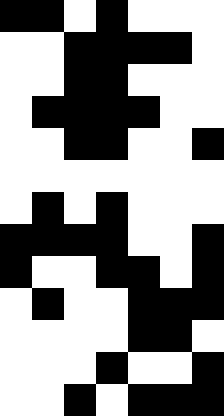[["black", "black", "white", "black", "white", "white", "white"], ["white", "white", "black", "black", "black", "black", "white"], ["white", "white", "black", "black", "white", "white", "white"], ["white", "black", "black", "black", "black", "white", "white"], ["white", "white", "black", "black", "white", "white", "black"], ["white", "white", "white", "white", "white", "white", "white"], ["white", "black", "white", "black", "white", "white", "white"], ["black", "black", "black", "black", "white", "white", "black"], ["black", "white", "white", "black", "black", "white", "black"], ["white", "black", "white", "white", "black", "black", "black"], ["white", "white", "white", "white", "black", "black", "white"], ["white", "white", "white", "black", "white", "white", "black"], ["white", "white", "black", "white", "black", "black", "black"]]